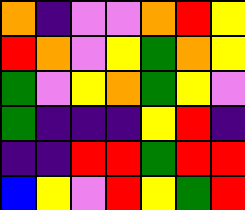[["orange", "indigo", "violet", "violet", "orange", "red", "yellow"], ["red", "orange", "violet", "yellow", "green", "orange", "yellow"], ["green", "violet", "yellow", "orange", "green", "yellow", "violet"], ["green", "indigo", "indigo", "indigo", "yellow", "red", "indigo"], ["indigo", "indigo", "red", "red", "green", "red", "red"], ["blue", "yellow", "violet", "red", "yellow", "green", "red"]]